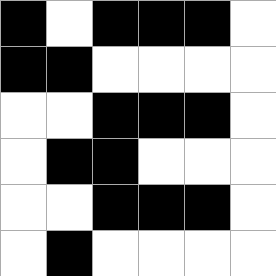[["black", "white", "black", "black", "black", "white"], ["black", "black", "white", "white", "white", "white"], ["white", "white", "black", "black", "black", "white"], ["white", "black", "black", "white", "white", "white"], ["white", "white", "black", "black", "black", "white"], ["white", "black", "white", "white", "white", "white"]]